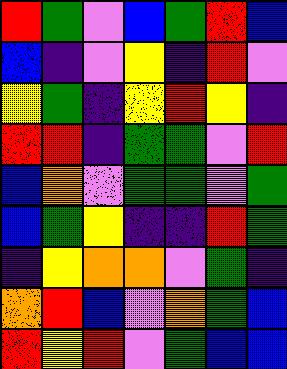[["red", "green", "violet", "blue", "green", "red", "blue"], ["blue", "indigo", "violet", "yellow", "indigo", "red", "violet"], ["yellow", "green", "indigo", "yellow", "red", "yellow", "indigo"], ["red", "red", "indigo", "green", "green", "violet", "red"], ["blue", "orange", "violet", "green", "green", "violet", "green"], ["blue", "green", "yellow", "indigo", "indigo", "red", "green"], ["indigo", "yellow", "orange", "orange", "violet", "green", "indigo"], ["orange", "red", "blue", "violet", "orange", "green", "blue"], ["red", "yellow", "red", "violet", "green", "blue", "blue"]]